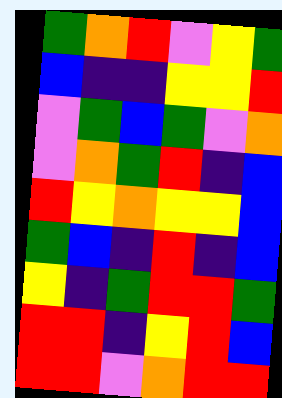[["green", "orange", "red", "violet", "yellow", "green"], ["blue", "indigo", "indigo", "yellow", "yellow", "red"], ["violet", "green", "blue", "green", "violet", "orange"], ["violet", "orange", "green", "red", "indigo", "blue"], ["red", "yellow", "orange", "yellow", "yellow", "blue"], ["green", "blue", "indigo", "red", "indigo", "blue"], ["yellow", "indigo", "green", "red", "red", "green"], ["red", "red", "indigo", "yellow", "red", "blue"], ["red", "red", "violet", "orange", "red", "red"]]